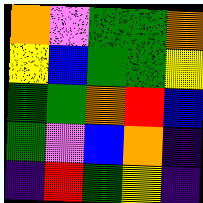[["orange", "violet", "green", "green", "orange"], ["yellow", "blue", "green", "green", "yellow"], ["green", "green", "orange", "red", "blue"], ["green", "violet", "blue", "orange", "indigo"], ["indigo", "red", "green", "yellow", "indigo"]]